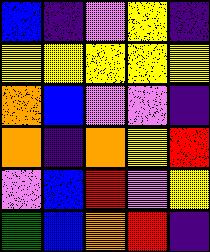[["blue", "indigo", "violet", "yellow", "indigo"], ["yellow", "yellow", "yellow", "yellow", "yellow"], ["orange", "blue", "violet", "violet", "indigo"], ["orange", "indigo", "orange", "yellow", "red"], ["violet", "blue", "red", "violet", "yellow"], ["green", "blue", "orange", "red", "indigo"]]